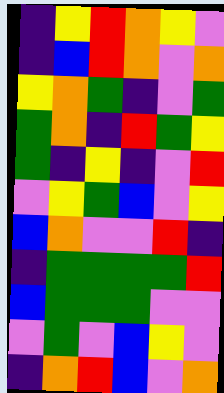[["indigo", "yellow", "red", "orange", "yellow", "violet"], ["indigo", "blue", "red", "orange", "violet", "orange"], ["yellow", "orange", "green", "indigo", "violet", "green"], ["green", "orange", "indigo", "red", "green", "yellow"], ["green", "indigo", "yellow", "indigo", "violet", "red"], ["violet", "yellow", "green", "blue", "violet", "yellow"], ["blue", "orange", "violet", "violet", "red", "indigo"], ["indigo", "green", "green", "green", "green", "red"], ["blue", "green", "green", "green", "violet", "violet"], ["violet", "green", "violet", "blue", "yellow", "violet"], ["indigo", "orange", "red", "blue", "violet", "orange"]]